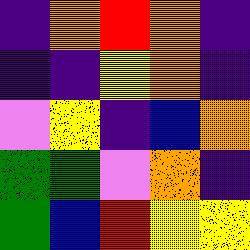[["indigo", "orange", "red", "orange", "indigo"], ["indigo", "indigo", "yellow", "orange", "indigo"], ["violet", "yellow", "indigo", "blue", "orange"], ["green", "green", "violet", "orange", "indigo"], ["green", "blue", "red", "yellow", "yellow"]]